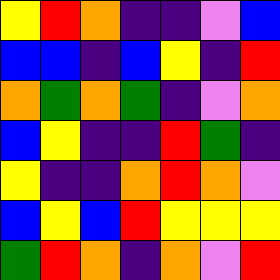[["yellow", "red", "orange", "indigo", "indigo", "violet", "blue"], ["blue", "blue", "indigo", "blue", "yellow", "indigo", "red"], ["orange", "green", "orange", "green", "indigo", "violet", "orange"], ["blue", "yellow", "indigo", "indigo", "red", "green", "indigo"], ["yellow", "indigo", "indigo", "orange", "red", "orange", "violet"], ["blue", "yellow", "blue", "red", "yellow", "yellow", "yellow"], ["green", "red", "orange", "indigo", "orange", "violet", "red"]]